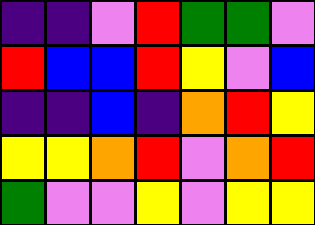[["indigo", "indigo", "violet", "red", "green", "green", "violet"], ["red", "blue", "blue", "red", "yellow", "violet", "blue"], ["indigo", "indigo", "blue", "indigo", "orange", "red", "yellow"], ["yellow", "yellow", "orange", "red", "violet", "orange", "red"], ["green", "violet", "violet", "yellow", "violet", "yellow", "yellow"]]